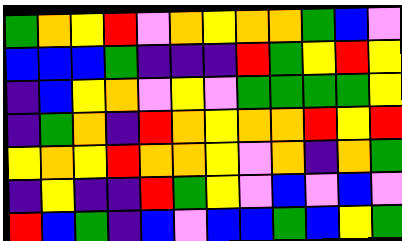[["green", "orange", "yellow", "red", "violet", "orange", "yellow", "orange", "orange", "green", "blue", "violet"], ["blue", "blue", "blue", "green", "indigo", "indigo", "indigo", "red", "green", "yellow", "red", "yellow"], ["indigo", "blue", "yellow", "orange", "violet", "yellow", "violet", "green", "green", "green", "green", "yellow"], ["indigo", "green", "orange", "indigo", "red", "orange", "yellow", "orange", "orange", "red", "yellow", "red"], ["yellow", "orange", "yellow", "red", "orange", "orange", "yellow", "violet", "orange", "indigo", "orange", "green"], ["indigo", "yellow", "indigo", "indigo", "red", "green", "yellow", "violet", "blue", "violet", "blue", "violet"], ["red", "blue", "green", "indigo", "blue", "violet", "blue", "blue", "green", "blue", "yellow", "green"]]